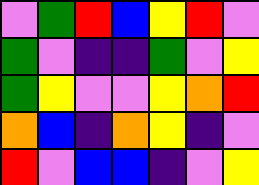[["violet", "green", "red", "blue", "yellow", "red", "violet"], ["green", "violet", "indigo", "indigo", "green", "violet", "yellow"], ["green", "yellow", "violet", "violet", "yellow", "orange", "red"], ["orange", "blue", "indigo", "orange", "yellow", "indigo", "violet"], ["red", "violet", "blue", "blue", "indigo", "violet", "yellow"]]